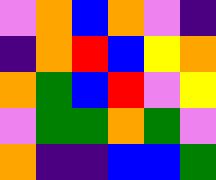[["violet", "orange", "blue", "orange", "violet", "indigo"], ["indigo", "orange", "red", "blue", "yellow", "orange"], ["orange", "green", "blue", "red", "violet", "yellow"], ["violet", "green", "green", "orange", "green", "violet"], ["orange", "indigo", "indigo", "blue", "blue", "green"]]